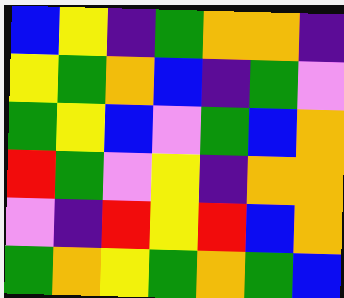[["blue", "yellow", "indigo", "green", "orange", "orange", "indigo"], ["yellow", "green", "orange", "blue", "indigo", "green", "violet"], ["green", "yellow", "blue", "violet", "green", "blue", "orange"], ["red", "green", "violet", "yellow", "indigo", "orange", "orange"], ["violet", "indigo", "red", "yellow", "red", "blue", "orange"], ["green", "orange", "yellow", "green", "orange", "green", "blue"]]